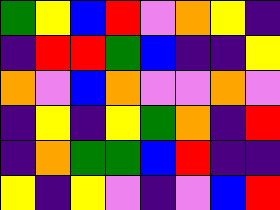[["green", "yellow", "blue", "red", "violet", "orange", "yellow", "indigo"], ["indigo", "red", "red", "green", "blue", "indigo", "indigo", "yellow"], ["orange", "violet", "blue", "orange", "violet", "violet", "orange", "violet"], ["indigo", "yellow", "indigo", "yellow", "green", "orange", "indigo", "red"], ["indigo", "orange", "green", "green", "blue", "red", "indigo", "indigo"], ["yellow", "indigo", "yellow", "violet", "indigo", "violet", "blue", "red"]]